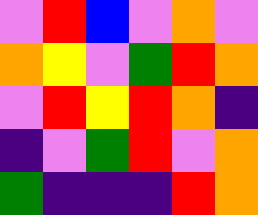[["violet", "red", "blue", "violet", "orange", "violet"], ["orange", "yellow", "violet", "green", "red", "orange"], ["violet", "red", "yellow", "red", "orange", "indigo"], ["indigo", "violet", "green", "red", "violet", "orange"], ["green", "indigo", "indigo", "indigo", "red", "orange"]]